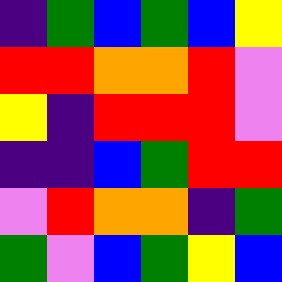[["indigo", "green", "blue", "green", "blue", "yellow"], ["red", "red", "orange", "orange", "red", "violet"], ["yellow", "indigo", "red", "red", "red", "violet"], ["indigo", "indigo", "blue", "green", "red", "red"], ["violet", "red", "orange", "orange", "indigo", "green"], ["green", "violet", "blue", "green", "yellow", "blue"]]